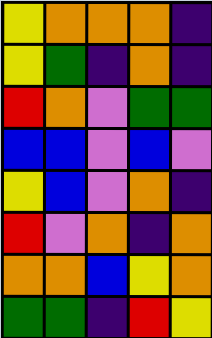[["yellow", "orange", "orange", "orange", "indigo"], ["yellow", "green", "indigo", "orange", "indigo"], ["red", "orange", "violet", "green", "green"], ["blue", "blue", "violet", "blue", "violet"], ["yellow", "blue", "violet", "orange", "indigo"], ["red", "violet", "orange", "indigo", "orange"], ["orange", "orange", "blue", "yellow", "orange"], ["green", "green", "indigo", "red", "yellow"]]